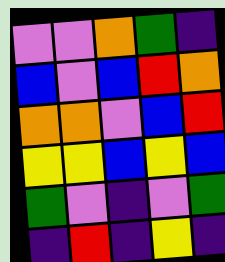[["violet", "violet", "orange", "green", "indigo"], ["blue", "violet", "blue", "red", "orange"], ["orange", "orange", "violet", "blue", "red"], ["yellow", "yellow", "blue", "yellow", "blue"], ["green", "violet", "indigo", "violet", "green"], ["indigo", "red", "indigo", "yellow", "indigo"]]